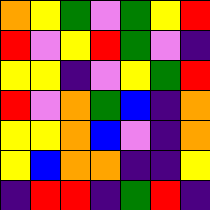[["orange", "yellow", "green", "violet", "green", "yellow", "red"], ["red", "violet", "yellow", "red", "green", "violet", "indigo"], ["yellow", "yellow", "indigo", "violet", "yellow", "green", "red"], ["red", "violet", "orange", "green", "blue", "indigo", "orange"], ["yellow", "yellow", "orange", "blue", "violet", "indigo", "orange"], ["yellow", "blue", "orange", "orange", "indigo", "indigo", "yellow"], ["indigo", "red", "red", "indigo", "green", "red", "indigo"]]